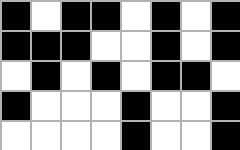[["black", "white", "black", "black", "white", "black", "white", "black"], ["black", "black", "black", "white", "white", "black", "white", "black"], ["white", "black", "white", "black", "white", "black", "black", "white"], ["black", "white", "white", "white", "black", "white", "white", "black"], ["white", "white", "white", "white", "black", "white", "white", "black"]]